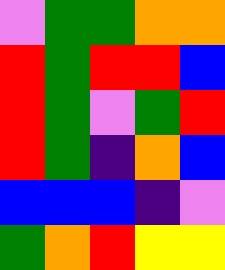[["violet", "green", "green", "orange", "orange"], ["red", "green", "red", "red", "blue"], ["red", "green", "violet", "green", "red"], ["red", "green", "indigo", "orange", "blue"], ["blue", "blue", "blue", "indigo", "violet"], ["green", "orange", "red", "yellow", "yellow"]]